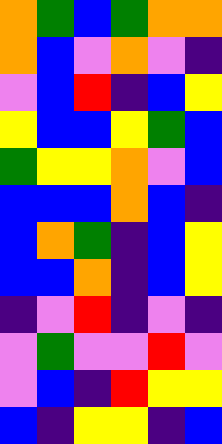[["orange", "green", "blue", "green", "orange", "orange"], ["orange", "blue", "violet", "orange", "violet", "indigo"], ["violet", "blue", "red", "indigo", "blue", "yellow"], ["yellow", "blue", "blue", "yellow", "green", "blue"], ["green", "yellow", "yellow", "orange", "violet", "blue"], ["blue", "blue", "blue", "orange", "blue", "indigo"], ["blue", "orange", "green", "indigo", "blue", "yellow"], ["blue", "blue", "orange", "indigo", "blue", "yellow"], ["indigo", "violet", "red", "indigo", "violet", "indigo"], ["violet", "green", "violet", "violet", "red", "violet"], ["violet", "blue", "indigo", "red", "yellow", "yellow"], ["blue", "indigo", "yellow", "yellow", "indigo", "blue"]]